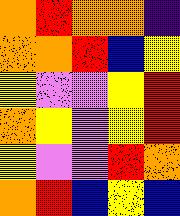[["orange", "red", "orange", "orange", "indigo"], ["orange", "orange", "red", "blue", "yellow"], ["yellow", "violet", "violet", "yellow", "red"], ["orange", "yellow", "violet", "yellow", "red"], ["yellow", "violet", "violet", "red", "orange"], ["orange", "red", "blue", "yellow", "blue"]]